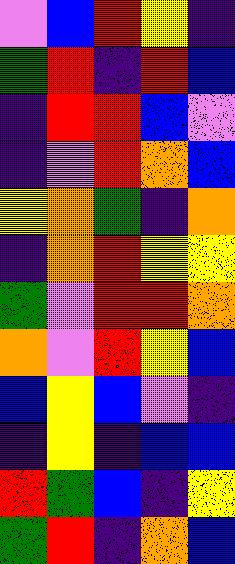[["violet", "blue", "red", "yellow", "indigo"], ["green", "red", "indigo", "red", "blue"], ["indigo", "red", "red", "blue", "violet"], ["indigo", "violet", "red", "orange", "blue"], ["yellow", "orange", "green", "indigo", "orange"], ["indigo", "orange", "red", "yellow", "yellow"], ["green", "violet", "red", "red", "orange"], ["orange", "violet", "red", "yellow", "blue"], ["blue", "yellow", "blue", "violet", "indigo"], ["indigo", "yellow", "indigo", "blue", "blue"], ["red", "green", "blue", "indigo", "yellow"], ["green", "red", "indigo", "orange", "blue"]]